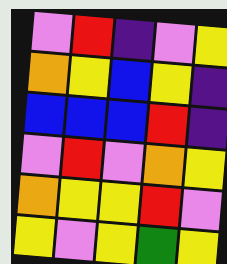[["violet", "red", "indigo", "violet", "yellow"], ["orange", "yellow", "blue", "yellow", "indigo"], ["blue", "blue", "blue", "red", "indigo"], ["violet", "red", "violet", "orange", "yellow"], ["orange", "yellow", "yellow", "red", "violet"], ["yellow", "violet", "yellow", "green", "yellow"]]